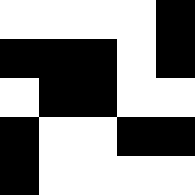[["white", "white", "white", "white", "black"], ["black", "black", "black", "white", "black"], ["white", "black", "black", "white", "white"], ["black", "white", "white", "black", "black"], ["black", "white", "white", "white", "white"]]